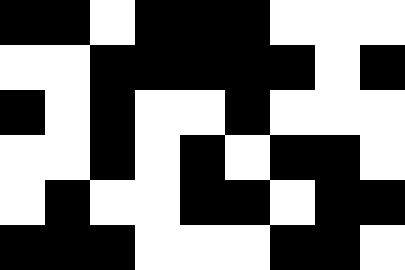[["black", "black", "white", "black", "black", "black", "white", "white", "white"], ["white", "white", "black", "black", "black", "black", "black", "white", "black"], ["black", "white", "black", "white", "white", "black", "white", "white", "white"], ["white", "white", "black", "white", "black", "white", "black", "black", "white"], ["white", "black", "white", "white", "black", "black", "white", "black", "black"], ["black", "black", "black", "white", "white", "white", "black", "black", "white"]]